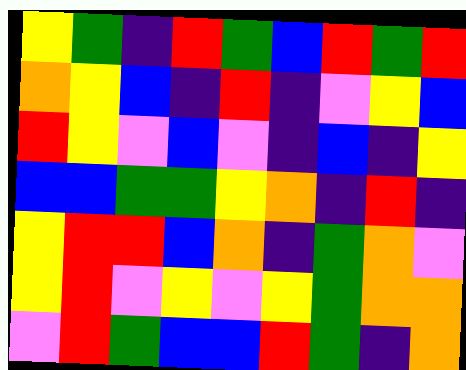[["yellow", "green", "indigo", "red", "green", "blue", "red", "green", "red"], ["orange", "yellow", "blue", "indigo", "red", "indigo", "violet", "yellow", "blue"], ["red", "yellow", "violet", "blue", "violet", "indigo", "blue", "indigo", "yellow"], ["blue", "blue", "green", "green", "yellow", "orange", "indigo", "red", "indigo"], ["yellow", "red", "red", "blue", "orange", "indigo", "green", "orange", "violet"], ["yellow", "red", "violet", "yellow", "violet", "yellow", "green", "orange", "orange"], ["violet", "red", "green", "blue", "blue", "red", "green", "indigo", "orange"]]